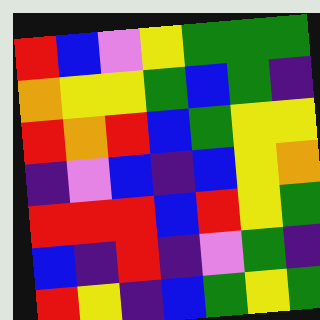[["red", "blue", "violet", "yellow", "green", "green", "green"], ["orange", "yellow", "yellow", "green", "blue", "green", "indigo"], ["red", "orange", "red", "blue", "green", "yellow", "yellow"], ["indigo", "violet", "blue", "indigo", "blue", "yellow", "orange"], ["red", "red", "red", "blue", "red", "yellow", "green"], ["blue", "indigo", "red", "indigo", "violet", "green", "indigo"], ["red", "yellow", "indigo", "blue", "green", "yellow", "green"]]